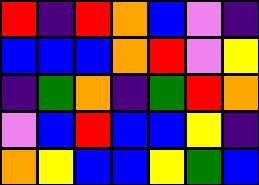[["red", "indigo", "red", "orange", "blue", "violet", "indigo"], ["blue", "blue", "blue", "orange", "red", "violet", "yellow"], ["indigo", "green", "orange", "indigo", "green", "red", "orange"], ["violet", "blue", "red", "blue", "blue", "yellow", "indigo"], ["orange", "yellow", "blue", "blue", "yellow", "green", "blue"]]